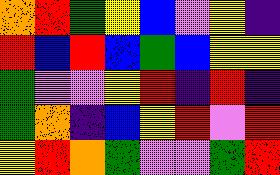[["orange", "red", "green", "yellow", "blue", "violet", "yellow", "indigo"], ["red", "blue", "red", "blue", "green", "blue", "yellow", "yellow"], ["green", "violet", "violet", "yellow", "red", "indigo", "red", "indigo"], ["green", "orange", "indigo", "blue", "yellow", "red", "violet", "red"], ["yellow", "red", "orange", "green", "violet", "violet", "green", "red"]]